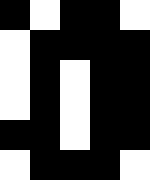[["black", "white", "black", "black", "white"], ["white", "black", "black", "black", "black"], ["white", "black", "white", "black", "black"], ["white", "black", "white", "black", "black"], ["black", "black", "white", "black", "black"], ["white", "black", "black", "black", "white"]]